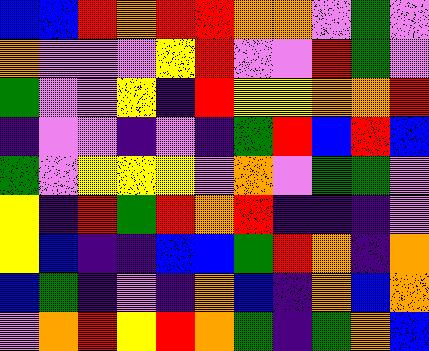[["blue", "blue", "red", "orange", "red", "red", "orange", "orange", "violet", "green", "violet"], ["orange", "violet", "violet", "violet", "yellow", "red", "violet", "violet", "red", "green", "violet"], ["green", "violet", "violet", "yellow", "indigo", "red", "yellow", "yellow", "orange", "orange", "red"], ["indigo", "violet", "violet", "indigo", "violet", "indigo", "green", "red", "blue", "red", "blue"], ["green", "violet", "yellow", "yellow", "yellow", "violet", "orange", "violet", "green", "green", "violet"], ["yellow", "indigo", "red", "green", "red", "orange", "red", "indigo", "indigo", "indigo", "violet"], ["yellow", "blue", "indigo", "indigo", "blue", "blue", "green", "red", "orange", "indigo", "orange"], ["blue", "green", "indigo", "violet", "indigo", "orange", "blue", "indigo", "orange", "blue", "orange"], ["violet", "orange", "red", "yellow", "red", "orange", "green", "indigo", "green", "orange", "blue"]]